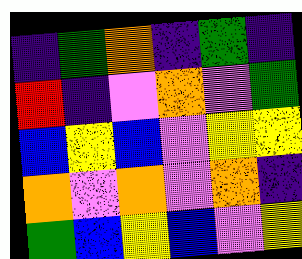[["indigo", "green", "orange", "indigo", "green", "indigo"], ["red", "indigo", "violet", "orange", "violet", "green"], ["blue", "yellow", "blue", "violet", "yellow", "yellow"], ["orange", "violet", "orange", "violet", "orange", "indigo"], ["green", "blue", "yellow", "blue", "violet", "yellow"]]